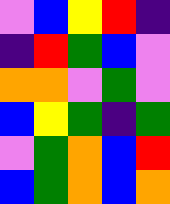[["violet", "blue", "yellow", "red", "indigo"], ["indigo", "red", "green", "blue", "violet"], ["orange", "orange", "violet", "green", "violet"], ["blue", "yellow", "green", "indigo", "green"], ["violet", "green", "orange", "blue", "red"], ["blue", "green", "orange", "blue", "orange"]]